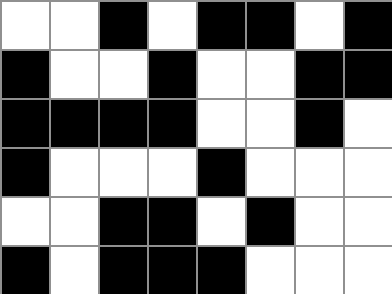[["white", "white", "black", "white", "black", "black", "white", "black"], ["black", "white", "white", "black", "white", "white", "black", "black"], ["black", "black", "black", "black", "white", "white", "black", "white"], ["black", "white", "white", "white", "black", "white", "white", "white"], ["white", "white", "black", "black", "white", "black", "white", "white"], ["black", "white", "black", "black", "black", "white", "white", "white"]]